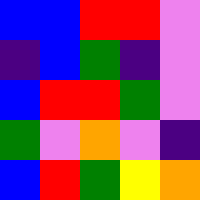[["blue", "blue", "red", "red", "violet"], ["indigo", "blue", "green", "indigo", "violet"], ["blue", "red", "red", "green", "violet"], ["green", "violet", "orange", "violet", "indigo"], ["blue", "red", "green", "yellow", "orange"]]